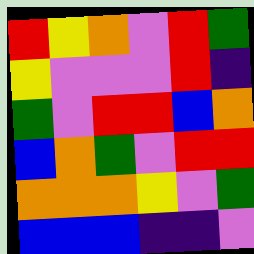[["red", "yellow", "orange", "violet", "red", "green"], ["yellow", "violet", "violet", "violet", "red", "indigo"], ["green", "violet", "red", "red", "blue", "orange"], ["blue", "orange", "green", "violet", "red", "red"], ["orange", "orange", "orange", "yellow", "violet", "green"], ["blue", "blue", "blue", "indigo", "indigo", "violet"]]